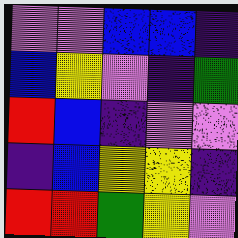[["violet", "violet", "blue", "blue", "indigo"], ["blue", "yellow", "violet", "indigo", "green"], ["red", "blue", "indigo", "violet", "violet"], ["indigo", "blue", "yellow", "yellow", "indigo"], ["red", "red", "green", "yellow", "violet"]]